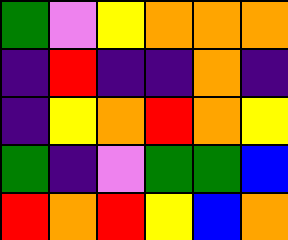[["green", "violet", "yellow", "orange", "orange", "orange"], ["indigo", "red", "indigo", "indigo", "orange", "indigo"], ["indigo", "yellow", "orange", "red", "orange", "yellow"], ["green", "indigo", "violet", "green", "green", "blue"], ["red", "orange", "red", "yellow", "blue", "orange"]]